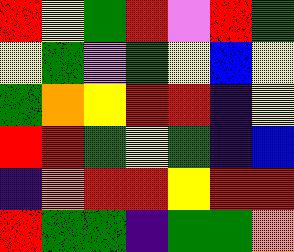[["red", "yellow", "green", "red", "violet", "red", "green"], ["yellow", "green", "violet", "green", "yellow", "blue", "yellow"], ["green", "orange", "yellow", "red", "red", "indigo", "yellow"], ["red", "red", "green", "yellow", "green", "indigo", "blue"], ["indigo", "orange", "red", "red", "yellow", "red", "red"], ["red", "green", "green", "indigo", "green", "green", "orange"]]